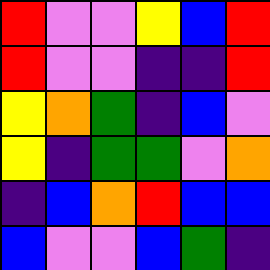[["red", "violet", "violet", "yellow", "blue", "red"], ["red", "violet", "violet", "indigo", "indigo", "red"], ["yellow", "orange", "green", "indigo", "blue", "violet"], ["yellow", "indigo", "green", "green", "violet", "orange"], ["indigo", "blue", "orange", "red", "blue", "blue"], ["blue", "violet", "violet", "blue", "green", "indigo"]]